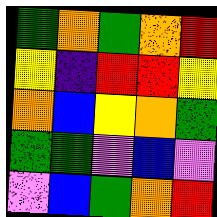[["green", "orange", "green", "orange", "red"], ["yellow", "indigo", "red", "red", "yellow"], ["orange", "blue", "yellow", "orange", "green"], ["green", "green", "violet", "blue", "violet"], ["violet", "blue", "green", "orange", "red"]]